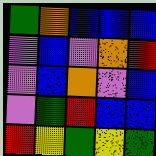[["green", "orange", "blue", "blue", "blue"], ["violet", "blue", "violet", "orange", "red"], ["violet", "blue", "orange", "violet", "blue"], ["violet", "green", "red", "blue", "blue"], ["red", "yellow", "green", "yellow", "green"]]